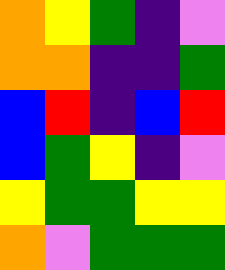[["orange", "yellow", "green", "indigo", "violet"], ["orange", "orange", "indigo", "indigo", "green"], ["blue", "red", "indigo", "blue", "red"], ["blue", "green", "yellow", "indigo", "violet"], ["yellow", "green", "green", "yellow", "yellow"], ["orange", "violet", "green", "green", "green"]]